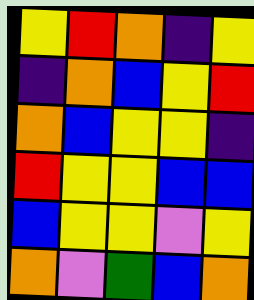[["yellow", "red", "orange", "indigo", "yellow"], ["indigo", "orange", "blue", "yellow", "red"], ["orange", "blue", "yellow", "yellow", "indigo"], ["red", "yellow", "yellow", "blue", "blue"], ["blue", "yellow", "yellow", "violet", "yellow"], ["orange", "violet", "green", "blue", "orange"]]